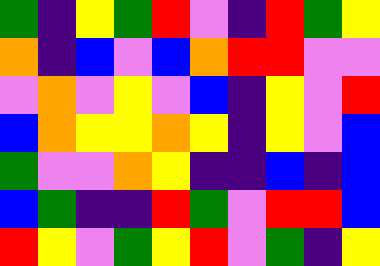[["green", "indigo", "yellow", "green", "red", "violet", "indigo", "red", "green", "yellow"], ["orange", "indigo", "blue", "violet", "blue", "orange", "red", "red", "violet", "violet"], ["violet", "orange", "violet", "yellow", "violet", "blue", "indigo", "yellow", "violet", "red"], ["blue", "orange", "yellow", "yellow", "orange", "yellow", "indigo", "yellow", "violet", "blue"], ["green", "violet", "violet", "orange", "yellow", "indigo", "indigo", "blue", "indigo", "blue"], ["blue", "green", "indigo", "indigo", "red", "green", "violet", "red", "red", "blue"], ["red", "yellow", "violet", "green", "yellow", "red", "violet", "green", "indigo", "yellow"]]